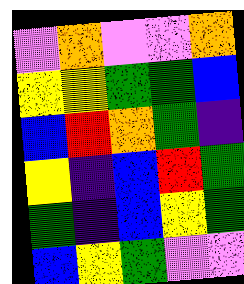[["violet", "orange", "violet", "violet", "orange"], ["yellow", "yellow", "green", "green", "blue"], ["blue", "red", "orange", "green", "indigo"], ["yellow", "indigo", "blue", "red", "green"], ["green", "indigo", "blue", "yellow", "green"], ["blue", "yellow", "green", "violet", "violet"]]